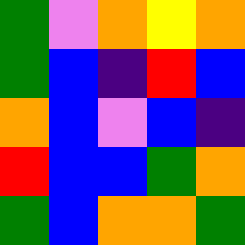[["green", "violet", "orange", "yellow", "orange"], ["green", "blue", "indigo", "red", "blue"], ["orange", "blue", "violet", "blue", "indigo"], ["red", "blue", "blue", "green", "orange"], ["green", "blue", "orange", "orange", "green"]]